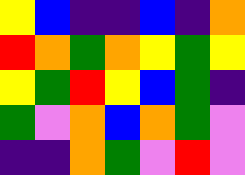[["yellow", "blue", "indigo", "indigo", "blue", "indigo", "orange"], ["red", "orange", "green", "orange", "yellow", "green", "yellow"], ["yellow", "green", "red", "yellow", "blue", "green", "indigo"], ["green", "violet", "orange", "blue", "orange", "green", "violet"], ["indigo", "indigo", "orange", "green", "violet", "red", "violet"]]